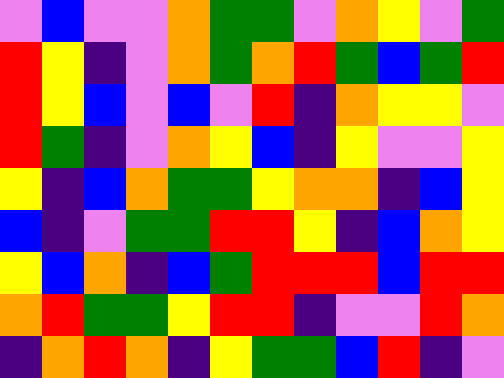[["violet", "blue", "violet", "violet", "orange", "green", "green", "violet", "orange", "yellow", "violet", "green"], ["red", "yellow", "indigo", "violet", "orange", "green", "orange", "red", "green", "blue", "green", "red"], ["red", "yellow", "blue", "violet", "blue", "violet", "red", "indigo", "orange", "yellow", "yellow", "violet"], ["red", "green", "indigo", "violet", "orange", "yellow", "blue", "indigo", "yellow", "violet", "violet", "yellow"], ["yellow", "indigo", "blue", "orange", "green", "green", "yellow", "orange", "orange", "indigo", "blue", "yellow"], ["blue", "indigo", "violet", "green", "green", "red", "red", "yellow", "indigo", "blue", "orange", "yellow"], ["yellow", "blue", "orange", "indigo", "blue", "green", "red", "red", "red", "blue", "red", "red"], ["orange", "red", "green", "green", "yellow", "red", "red", "indigo", "violet", "violet", "red", "orange"], ["indigo", "orange", "red", "orange", "indigo", "yellow", "green", "green", "blue", "red", "indigo", "violet"]]